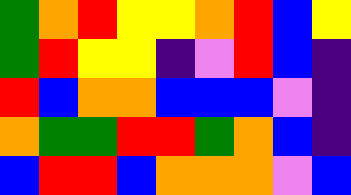[["green", "orange", "red", "yellow", "yellow", "orange", "red", "blue", "yellow"], ["green", "red", "yellow", "yellow", "indigo", "violet", "red", "blue", "indigo"], ["red", "blue", "orange", "orange", "blue", "blue", "blue", "violet", "indigo"], ["orange", "green", "green", "red", "red", "green", "orange", "blue", "indigo"], ["blue", "red", "red", "blue", "orange", "orange", "orange", "violet", "blue"]]